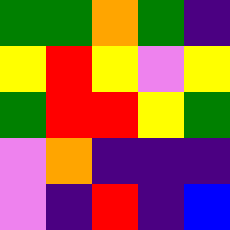[["green", "green", "orange", "green", "indigo"], ["yellow", "red", "yellow", "violet", "yellow"], ["green", "red", "red", "yellow", "green"], ["violet", "orange", "indigo", "indigo", "indigo"], ["violet", "indigo", "red", "indigo", "blue"]]